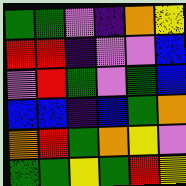[["green", "green", "violet", "indigo", "orange", "yellow"], ["red", "red", "indigo", "violet", "violet", "blue"], ["violet", "red", "green", "violet", "green", "blue"], ["blue", "blue", "indigo", "blue", "green", "orange"], ["orange", "red", "green", "orange", "yellow", "violet"], ["green", "green", "yellow", "green", "red", "yellow"]]